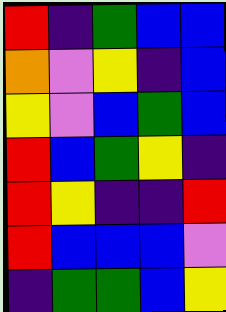[["red", "indigo", "green", "blue", "blue"], ["orange", "violet", "yellow", "indigo", "blue"], ["yellow", "violet", "blue", "green", "blue"], ["red", "blue", "green", "yellow", "indigo"], ["red", "yellow", "indigo", "indigo", "red"], ["red", "blue", "blue", "blue", "violet"], ["indigo", "green", "green", "blue", "yellow"]]